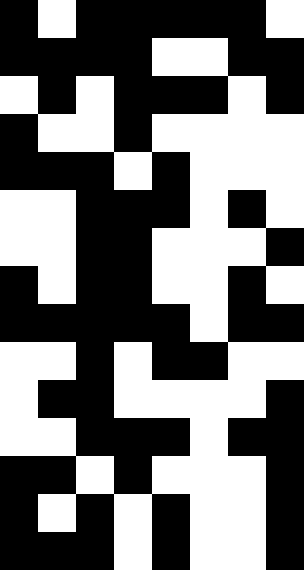[["black", "white", "black", "black", "black", "black", "black", "white"], ["black", "black", "black", "black", "white", "white", "black", "black"], ["white", "black", "white", "black", "black", "black", "white", "black"], ["black", "white", "white", "black", "white", "white", "white", "white"], ["black", "black", "black", "white", "black", "white", "white", "white"], ["white", "white", "black", "black", "black", "white", "black", "white"], ["white", "white", "black", "black", "white", "white", "white", "black"], ["black", "white", "black", "black", "white", "white", "black", "white"], ["black", "black", "black", "black", "black", "white", "black", "black"], ["white", "white", "black", "white", "black", "black", "white", "white"], ["white", "black", "black", "white", "white", "white", "white", "black"], ["white", "white", "black", "black", "black", "white", "black", "black"], ["black", "black", "white", "black", "white", "white", "white", "black"], ["black", "white", "black", "white", "black", "white", "white", "black"], ["black", "black", "black", "white", "black", "white", "white", "black"]]